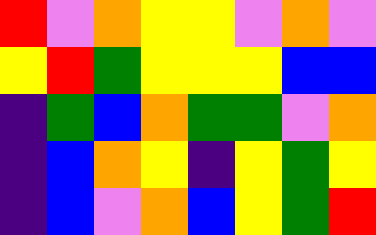[["red", "violet", "orange", "yellow", "yellow", "violet", "orange", "violet"], ["yellow", "red", "green", "yellow", "yellow", "yellow", "blue", "blue"], ["indigo", "green", "blue", "orange", "green", "green", "violet", "orange"], ["indigo", "blue", "orange", "yellow", "indigo", "yellow", "green", "yellow"], ["indigo", "blue", "violet", "orange", "blue", "yellow", "green", "red"]]